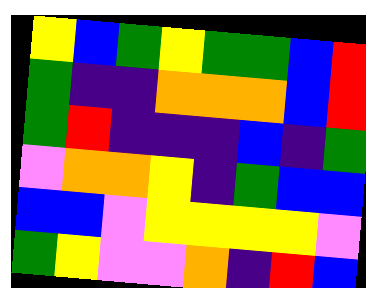[["yellow", "blue", "green", "yellow", "green", "green", "blue", "red"], ["green", "indigo", "indigo", "orange", "orange", "orange", "blue", "red"], ["green", "red", "indigo", "indigo", "indigo", "blue", "indigo", "green"], ["violet", "orange", "orange", "yellow", "indigo", "green", "blue", "blue"], ["blue", "blue", "violet", "yellow", "yellow", "yellow", "yellow", "violet"], ["green", "yellow", "violet", "violet", "orange", "indigo", "red", "blue"]]